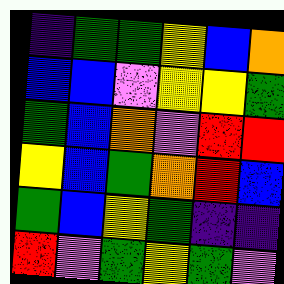[["indigo", "green", "green", "yellow", "blue", "orange"], ["blue", "blue", "violet", "yellow", "yellow", "green"], ["green", "blue", "orange", "violet", "red", "red"], ["yellow", "blue", "green", "orange", "red", "blue"], ["green", "blue", "yellow", "green", "indigo", "indigo"], ["red", "violet", "green", "yellow", "green", "violet"]]